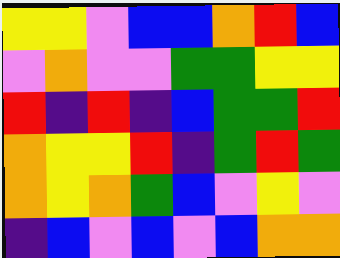[["yellow", "yellow", "violet", "blue", "blue", "orange", "red", "blue"], ["violet", "orange", "violet", "violet", "green", "green", "yellow", "yellow"], ["red", "indigo", "red", "indigo", "blue", "green", "green", "red"], ["orange", "yellow", "yellow", "red", "indigo", "green", "red", "green"], ["orange", "yellow", "orange", "green", "blue", "violet", "yellow", "violet"], ["indigo", "blue", "violet", "blue", "violet", "blue", "orange", "orange"]]